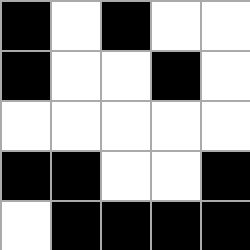[["black", "white", "black", "white", "white"], ["black", "white", "white", "black", "white"], ["white", "white", "white", "white", "white"], ["black", "black", "white", "white", "black"], ["white", "black", "black", "black", "black"]]